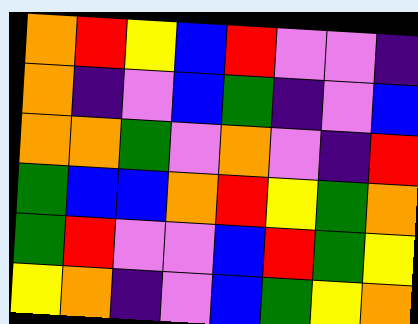[["orange", "red", "yellow", "blue", "red", "violet", "violet", "indigo"], ["orange", "indigo", "violet", "blue", "green", "indigo", "violet", "blue"], ["orange", "orange", "green", "violet", "orange", "violet", "indigo", "red"], ["green", "blue", "blue", "orange", "red", "yellow", "green", "orange"], ["green", "red", "violet", "violet", "blue", "red", "green", "yellow"], ["yellow", "orange", "indigo", "violet", "blue", "green", "yellow", "orange"]]